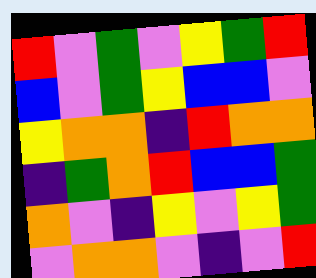[["red", "violet", "green", "violet", "yellow", "green", "red"], ["blue", "violet", "green", "yellow", "blue", "blue", "violet"], ["yellow", "orange", "orange", "indigo", "red", "orange", "orange"], ["indigo", "green", "orange", "red", "blue", "blue", "green"], ["orange", "violet", "indigo", "yellow", "violet", "yellow", "green"], ["violet", "orange", "orange", "violet", "indigo", "violet", "red"]]